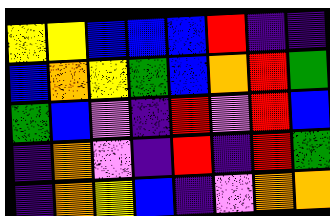[["yellow", "yellow", "blue", "blue", "blue", "red", "indigo", "indigo"], ["blue", "orange", "yellow", "green", "blue", "orange", "red", "green"], ["green", "blue", "violet", "indigo", "red", "violet", "red", "blue"], ["indigo", "orange", "violet", "indigo", "red", "indigo", "red", "green"], ["indigo", "orange", "yellow", "blue", "indigo", "violet", "orange", "orange"]]